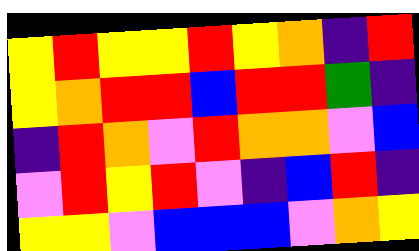[["yellow", "red", "yellow", "yellow", "red", "yellow", "orange", "indigo", "red"], ["yellow", "orange", "red", "red", "blue", "red", "red", "green", "indigo"], ["indigo", "red", "orange", "violet", "red", "orange", "orange", "violet", "blue"], ["violet", "red", "yellow", "red", "violet", "indigo", "blue", "red", "indigo"], ["yellow", "yellow", "violet", "blue", "blue", "blue", "violet", "orange", "yellow"]]